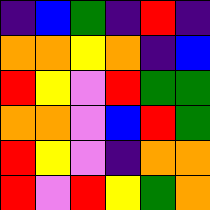[["indigo", "blue", "green", "indigo", "red", "indigo"], ["orange", "orange", "yellow", "orange", "indigo", "blue"], ["red", "yellow", "violet", "red", "green", "green"], ["orange", "orange", "violet", "blue", "red", "green"], ["red", "yellow", "violet", "indigo", "orange", "orange"], ["red", "violet", "red", "yellow", "green", "orange"]]